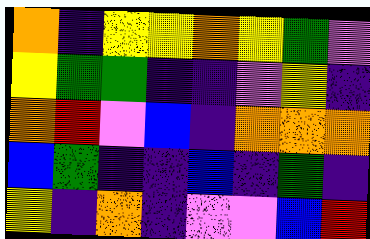[["orange", "indigo", "yellow", "yellow", "orange", "yellow", "green", "violet"], ["yellow", "green", "green", "indigo", "indigo", "violet", "yellow", "indigo"], ["orange", "red", "violet", "blue", "indigo", "orange", "orange", "orange"], ["blue", "green", "indigo", "indigo", "blue", "indigo", "green", "indigo"], ["yellow", "indigo", "orange", "indigo", "violet", "violet", "blue", "red"]]